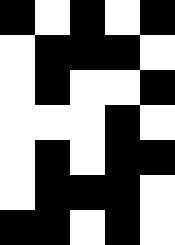[["black", "white", "black", "white", "black"], ["white", "black", "black", "black", "white"], ["white", "black", "white", "white", "black"], ["white", "white", "white", "black", "white"], ["white", "black", "white", "black", "black"], ["white", "black", "black", "black", "white"], ["black", "black", "white", "black", "white"]]